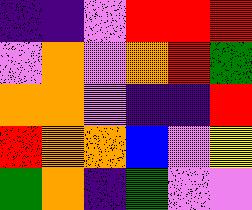[["indigo", "indigo", "violet", "red", "red", "red"], ["violet", "orange", "violet", "orange", "red", "green"], ["orange", "orange", "violet", "indigo", "indigo", "red"], ["red", "orange", "orange", "blue", "violet", "yellow"], ["green", "orange", "indigo", "green", "violet", "violet"]]